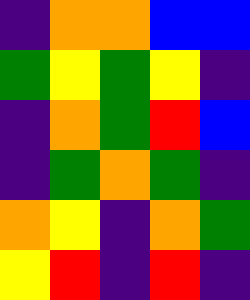[["indigo", "orange", "orange", "blue", "blue"], ["green", "yellow", "green", "yellow", "indigo"], ["indigo", "orange", "green", "red", "blue"], ["indigo", "green", "orange", "green", "indigo"], ["orange", "yellow", "indigo", "orange", "green"], ["yellow", "red", "indigo", "red", "indigo"]]